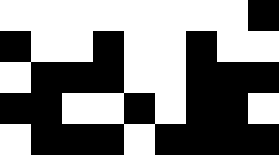[["white", "white", "white", "white", "white", "white", "white", "white", "black"], ["black", "white", "white", "black", "white", "white", "black", "white", "white"], ["white", "black", "black", "black", "white", "white", "black", "black", "black"], ["black", "black", "white", "white", "black", "white", "black", "black", "white"], ["white", "black", "black", "black", "white", "black", "black", "black", "black"]]